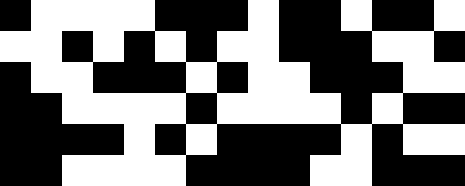[["black", "white", "white", "white", "white", "black", "black", "black", "white", "black", "black", "white", "black", "black", "white"], ["white", "white", "black", "white", "black", "white", "black", "white", "white", "black", "black", "black", "white", "white", "black"], ["black", "white", "white", "black", "black", "black", "white", "black", "white", "white", "black", "black", "black", "white", "white"], ["black", "black", "white", "white", "white", "white", "black", "white", "white", "white", "white", "black", "white", "black", "black"], ["black", "black", "black", "black", "white", "black", "white", "black", "black", "black", "black", "white", "black", "white", "white"], ["black", "black", "white", "white", "white", "white", "black", "black", "black", "black", "white", "white", "black", "black", "black"]]